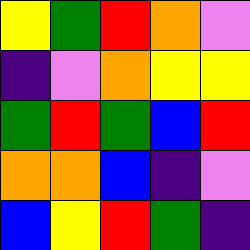[["yellow", "green", "red", "orange", "violet"], ["indigo", "violet", "orange", "yellow", "yellow"], ["green", "red", "green", "blue", "red"], ["orange", "orange", "blue", "indigo", "violet"], ["blue", "yellow", "red", "green", "indigo"]]